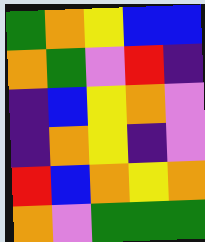[["green", "orange", "yellow", "blue", "blue"], ["orange", "green", "violet", "red", "indigo"], ["indigo", "blue", "yellow", "orange", "violet"], ["indigo", "orange", "yellow", "indigo", "violet"], ["red", "blue", "orange", "yellow", "orange"], ["orange", "violet", "green", "green", "green"]]